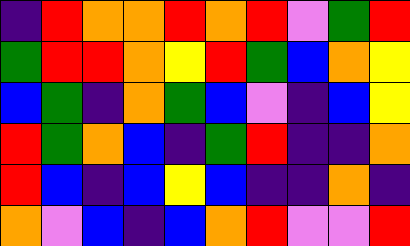[["indigo", "red", "orange", "orange", "red", "orange", "red", "violet", "green", "red"], ["green", "red", "red", "orange", "yellow", "red", "green", "blue", "orange", "yellow"], ["blue", "green", "indigo", "orange", "green", "blue", "violet", "indigo", "blue", "yellow"], ["red", "green", "orange", "blue", "indigo", "green", "red", "indigo", "indigo", "orange"], ["red", "blue", "indigo", "blue", "yellow", "blue", "indigo", "indigo", "orange", "indigo"], ["orange", "violet", "blue", "indigo", "blue", "orange", "red", "violet", "violet", "red"]]